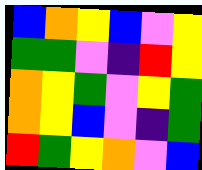[["blue", "orange", "yellow", "blue", "violet", "yellow"], ["green", "green", "violet", "indigo", "red", "yellow"], ["orange", "yellow", "green", "violet", "yellow", "green"], ["orange", "yellow", "blue", "violet", "indigo", "green"], ["red", "green", "yellow", "orange", "violet", "blue"]]